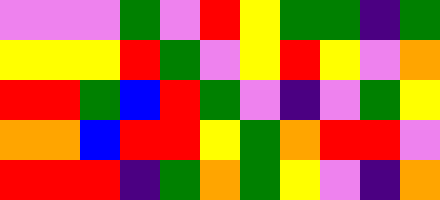[["violet", "violet", "violet", "green", "violet", "red", "yellow", "green", "green", "indigo", "green"], ["yellow", "yellow", "yellow", "red", "green", "violet", "yellow", "red", "yellow", "violet", "orange"], ["red", "red", "green", "blue", "red", "green", "violet", "indigo", "violet", "green", "yellow"], ["orange", "orange", "blue", "red", "red", "yellow", "green", "orange", "red", "red", "violet"], ["red", "red", "red", "indigo", "green", "orange", "green", "yellow", "violet", "indigo", "orange"]]